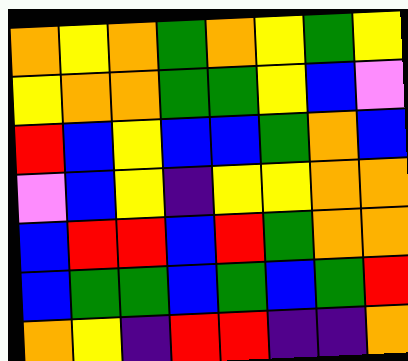[["orange", "yellow", "orange", "green", "orange", "yellow", "green", "yellow"], ["yellow", "orange", "orange", "green", "green", "yellow", "blue", "violet"], ["red", "blue", "yellow", "blue", "blue", "green", "orange", "blue"], ["violet", "blue", "yellow", "indigo", "yellow", "yellow", "orange", "orange"], ["blue", "red", "red", "blue", "red", "green", "orange", "orange"], ["blue", "green", "green", "blue", "green", "blue", "green", "red"], ["orange", "yellow", "indigo", "red", "red", "indigo", "indigo", "orange"]]